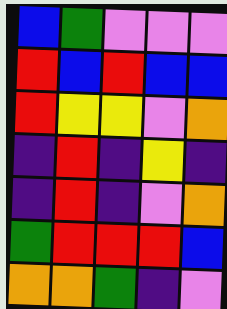[["blue", "green", "violet", "violet", "violet"], ["red", "blue", "red", "blue", "blue"], ["red", "yellow", "yellow", "violet", "orange"], ["indigo", "red", "indigo", "yellow", "indigo"], ["indigo", "red", "indigo", "violet", "orange"], ["green", "red", "red", "red", "blue"], ["orange", "orange", "green", "indigo", "violet"]]